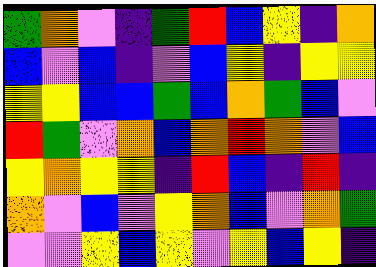[["green", "orange", "violet", "indigo", "green", "red", "blue", "yellow", "indigo", "orange"], ["blue", "violet", "blue", "indigo", "violet", "blue", "yellow", "indigo", "yellow", "yellow"], ["yellow", "yellow", "blue", "blue", "green", "blue", "orange", "green", "blue", "violet"], ["red", "green", "violet", "orange", "blue", "orange", "red", "orange", "violet", "blue"], ["yellow", "orange", "yellow", "yellow", "indigo", "red", "blue", "indigo", "red", "indigo"], ["orange", "violet", "blue", "violet", "yellow", "orange", "blue", "violet", "orange", "green"], ["violet", "violet", "yellow", "blue", "yellow", "violet", "yellow", "blue", "yellow", "indigo"]]